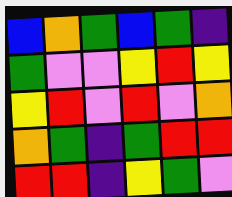[["blue", "orange", "green", "blue", "green", "indigo"], ["green", "violet", "violet", "yellow", "red", "yellow"], ["yellow", "red", "violet", "red", "violet", "orange"], ["orange", "green", "indigo", "green", "red", "red"], ["red", "red", "indigo", "yellow", "green", "violet"]]